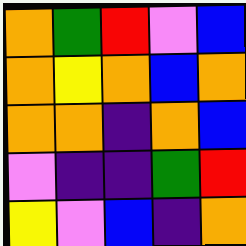[["orange", "green", "red", "violet", "blue"], ["orange", "yellow", "orange", "blue", "orange"], ["orange", "orange", "indigo", "orange", "blue"], ["violet", "indigo", "indigo", "green", "red"], ["yellow", "violet", "blue", "indigo", "orange"]]